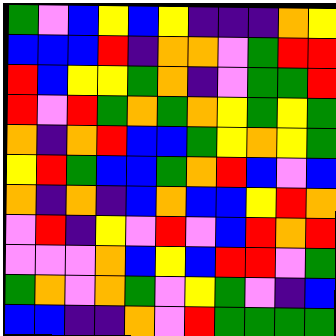[["green", "violet", "blue", "yellow", "blue", "yellow", "indigo", "indigo", "indigo", "orange", "yellow"], ["blue", "blue", "blue", "red", "indigo", "orange", "orange", "violet", "green", "red", "red"], ["red", "blue", "yellow", "yellow", "green", "orange", "indigo", "violet", "green", "green", "red"], ["red", "violet", "red", "green", "orange", "green", "orange", "yellow", "green", "yellow", "green"], ["orange", "indigo", "orange", "red", "blue", "blue", "green", "yellow", "orange", "yellow", "green"], ["yellow", "red", "green", "blue", "blue", "green", "orange", "red", "blue", "violet", "blue"], ["orange", "indigo", "orange", "indigo", "blue", "orange", "blue", "blue", "yellow", "red", "orange"], ["violet", "red", "indigo", "yellow", "violet", "red", "violet", "blue", "red", "orange", "red"], ["violet", "violet", "violet", "orange", "blue", "yellow", "blue", "red", "red", "violet", "green"], ["green", "orange", "violet", "orange", "green", "violet", "yellow", "green", "violet", "indigo", "blue"], ["blue", "blue", "indigo", "indigo", "orange", "violet", "red", "green", "green", "green", "green"]]